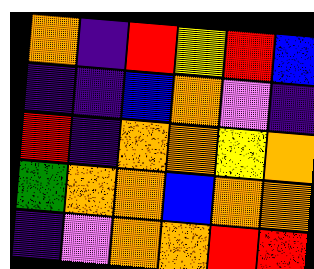[["orange", "indigo", "red", "yellow", "red", "blue"], ["indigo", "indigo", "blue", "orange", "violet", "indigo"], ["red", "indigo", "orange", "orange", "yellow", "orange"], ["green", "orange", "orange", "blue", "orange", "orange"], ["indigo", "violet", "orange", "orange", "red", "red"]]